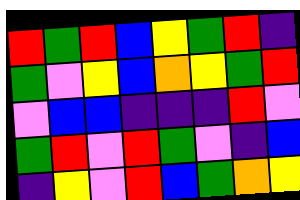[["red", "green", "red", "blue", "yellow", "green", "red", "indigo"], ["green", "violet", "yellow", "blue", "orange", "yellow", "green", "red"], ["violet", "blue", "blue", "indigo", "indigo", "indigo", "red", "violet"], ["green", "red", "violet", "red", "green", "violet", "indigo", "blue"], ["indigo", "yellow", "violet", "red", "blue", "green", "orange", "yellow"]]